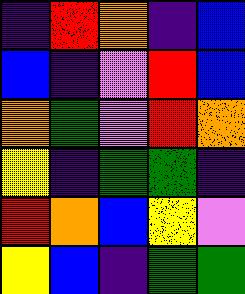[["indigo", "red", "orange", "indigo", "blue"], ["blue", "indigo", "violet", "red", "blue"], ["orange", "green", "violet", "red", "orange"], ["yellow", "indigo", "green", "green", "indigo"], ["red", "orange", "blue", "yellow", "violet"], ["yellow", "blue", "indigo", "green", "green"]]